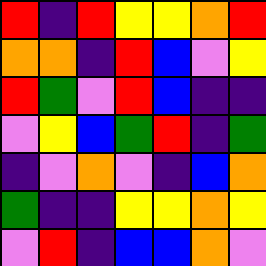[["red", "indigo", "red", "yellow", "yellow", "orange", "red"], ["orange", "orange", "indigo", "red", "blue", "violet", "yellow"], ["red", "green", "violet", "red", "blue", "indigo", "indigo"], ["violet", "yellow", "blue", "green", "red", "indigo", "green"], ["indigo", "violet", "orange", "violet", "indigo", "blue", "orange"], ["green", "indigo", "indigo", "yellow", "yellow", "orange", "yellow"], ["violet", "red", "indigo", "blue", "blue", "orange", "violet"]]